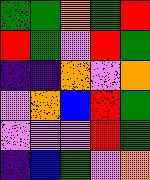[["green", "green", "orange", "green", "red"], ["red", "green", "violet", "red", "green"], ["indigo", "indigo", "orange", "violet", "orange"], ["violet", "orange", "blue", "red", "green"], ["violet", "violet", "violet", "red", "green"], ["indigo", "blue", "green", "violet", "orange"]]